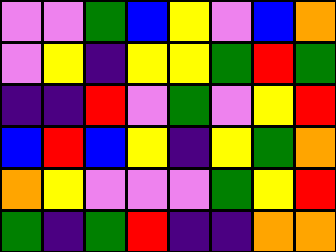[["violet", "violet", "green", "blue", "yellow", "violet", "blue", "orange"], ["violet", "yellow", "indigo", "yellow", "yellow", "green", "red", "green"], ["indigo", "indigo", "red", "violet", "green", "violet", "yellow", "red"], ["blue", "red", "blue", "yellow", "indigo", "yellow", "green", "orange"], ["orange", "yellow", "violet", "violet", "violet", "green", "yellow", "red"], ["green", "indigo", "green", "red", "indigo", "indigo", "orange", "orange"]]